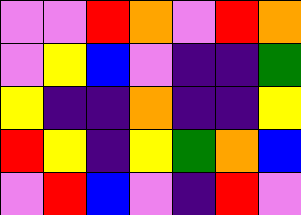[["violet", "violet", "red", "orange", "violet", "red", "orange"], ["violet", "yellow", "blue", "violet", "indigo", "indigo", "green"], ["yellow", "indigo", "indigo", "orange", "indigo", "indigo", "yellow"], ["red", "yellow", "indigo", "yellow", "green", "orange", "blue"], ["violet", "red", "blue", "violet", "indigo", "red", "violet"]]